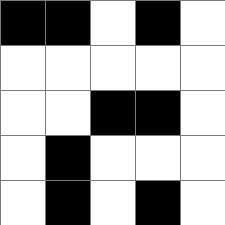[["black", "black", "white", "black", "white"], ["white", "white", "white", "white", "white"], ["white", "white", "black", "black", "white"], ["white", "black", "white", "white", "white"], ["white", "black", "white", "black", "white"]]